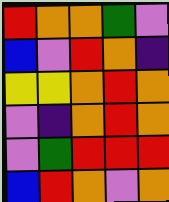[["red", "orange", "orange", "green", "violet"], ["blue", "violet", "red", "orange", "indigo"], ["yellow", "yellow", "orange", "red", "orange"], ["violet", "indigo", "orange", "red", "orange"], ["violet", "green", "red", "red", "red"], ["blue", "red", "orange", "violet", "orange"]]